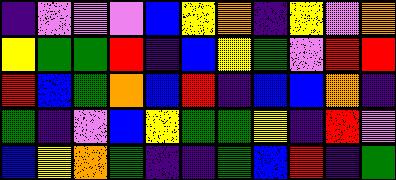[["indigo", "violet", "violet", "violet", "blue", "yellow", "orange", "indigo", "yellow", "violet", "orange"], ["yellow", "green", "green", "red", "indigo", "blue", "yellow", "green", "violet", "red", "red"], ["red", "blue", "green", "orange", "blue", "red", "indigo", "blue", "blue", "orange", "indigo"], ["green", "indigo", "violet", "blue", "yellow", "green", "green", "yellow", "indigo", "red", "violet"], ["blue", "yellow", "orange", "green", "indigo", "indigo", "green", "blue", "red", "indigo", "green"]]